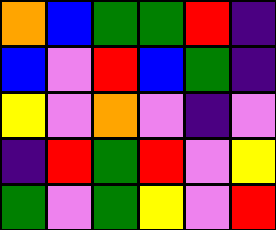[["orange", "blue", "green", "green", "red", "indigo"], ["blue", "violet", "red", "blue", "green", "indigo"], ["yellow", "violet", "orange", "violet", "indigo", "violet"], ["indigo", "red", "green", "red", "violet", "yellow"], ["green", "violet", "green", "yellow", "violet", "red"]]